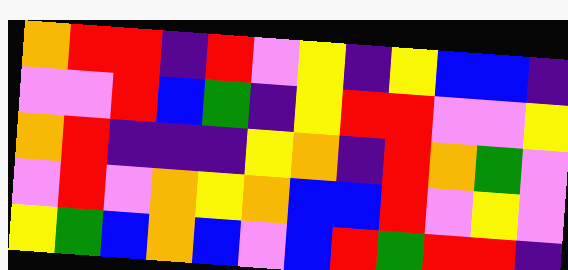[["orange", "red", "red", "indigo", "red", "violet", "yellow", "indigo", "yellow", "blue", "blue", "indigo"], ["violet", "violet", "red", "blue", "green", "indigo", "yellow", "red", "red", "violet", "violet", "yellow"], ["orange", "red", "indigo", "indigo", "indigo", "yellow", "orange", "indigo", "red", "orange", "green", "violet"], ["violet", "red", "violet", "orange", "yellow", "orange", "blue", "blue", "red", "violet", "yellow", "violet"], ["yellow", "green", "blue", "orange", "blue", "violet", "blue", "red", "green", "red", "red", "indigo"]]